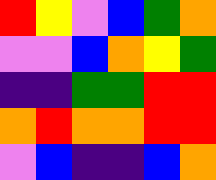[["red", "yellow", "violet", "blue", "green", "orange"], ["violet", "violet", "blue", "orange", "yellow", "green"], ["indigo", "indigo", "green", "green", "red", "red"], ["orange", "red", "orange", "orange", "red", "red"], ["violet", "blue", "indigo", "indigo", "blue", "orange"]]